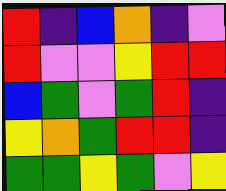[["red", "indigo", "blue", "orange", "indigo", "violet"], ["red", "violet", "violet", "yellow", "red", "red"], ["blue", "green", "violet", "green", "red", "indigo"], ["yellow", "orange", "green", "red", "red", "indigo"], ["green", "green", "yellow", "green", "violet", "yellow"]]